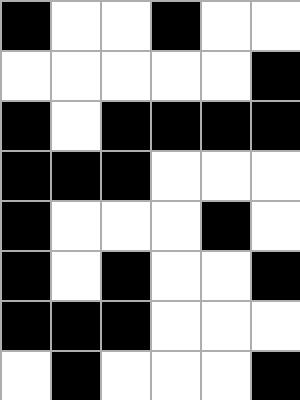[["black", "white", "white", "black", "white", "white"], ["white", "white", "white", "white", "white", "black"], ["black", "white", "black", "black", "black", "black"], ["black", "black", "black", "white", "white", "white"], ["black", "white", "white", "white", "black", "white"], ["black", "white", "black", "white", "white", "black"], ["black", "black", "black", "white", "white", "white"], ["white", "black", "white", "white", "white", "black"]]